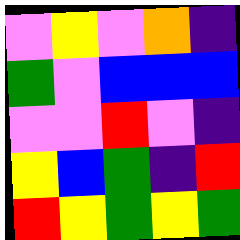[["violet", "yellow", "violet", "orange", "indigo"], ["green", "violet", "blue", "blue", "blue"], ["violet", "violet", "red", "violet", "indigo"], ["yellow", "blue", "green", "indigo", "red"], ["red", "yellow", "green", "yellow", "green"]]